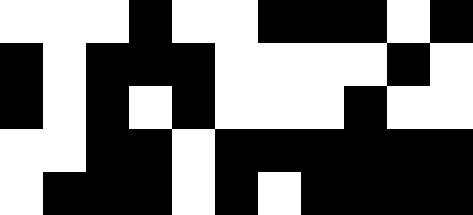[["white", "white", "white", "black", "white", "white", "black", "black", "black", "white", "black"], ["black", "white", "black", "black", "black", "white", "white", "white", "white", "black", "white"], ["black", "white", "black", "white", "black", "white", "white", "white", "black", "white", "white"], ["white", "white", "black", "black", "white", "black", "black", "black", "black", "black", "black"], ["white", "black", "black", "black", "white", "black", "white", "black", "black", "black", "black"]]